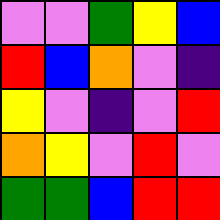[["violet", "violet", "green", "yellow", "blue"], ["red", "blue", "orange", "violet", "indigo"], ["yellow", "violet", "indigo", "violet", "red"], ["orange", "yellow", "violet", "red", "violet"], ["green", "green", "blue", "red", "red"]]